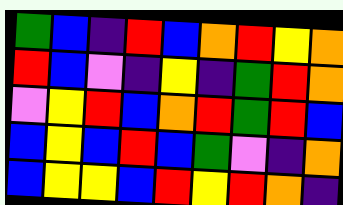[["green", "blue", "indigo", "red", "blue", "orange", "red", "yellow", "orange"], ["red", "blue", "violet", "indigo", "yellow", "indigo", "green", "red", "orange"], ["violet", "yellow", "red", "blue", "orange", "red", "green", "red", "blue"], ["blue", "yellow", "blue", "red", "blue", "green", "violet", "indigo", "orange"], ["blue", "yellow", "yellow", "blue", "red", "yellow", "red", "orange", "indigo"]]